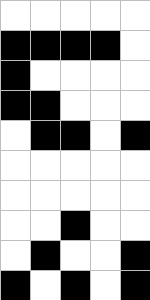[["white", "white", "white", "white", "white"], ["black", "black", "black", "black", "white"], ["black", "white", "white", "white", "white"], ["black", "black", "white", "white", "white"], ["white", "black", "black", "white", "black"], ["white", "white", "white", "white", "white"], ["white", "white", "white", "white", "white"], ["white", "white", "black", "white", "white"], ["white", "black", "white", "white", "black"], ["black", "white", "black", "white", "black"]]